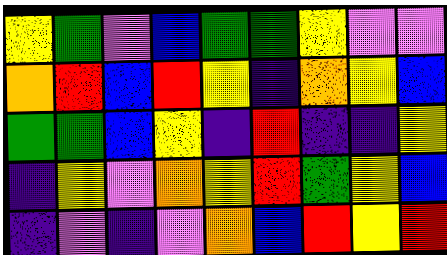[["yellow", "green", "violet", "blue", "green", "green", "yellow", "violet", "violet"], ["orange", "red", "blue", "red", "yellow", "indigo", "orange", "yellow", "blue"], ["green", "green", "blue", "yellow", "indigo", "red", "indigo", "indigo", "yellow"], ["indigo", "yellow", "violet", "orange", "yellow", "red", "green", "yellow", "blue"], ["indigo", "violet", "indigo", "violet", "orange", "blue", "red", "yellow", "red"]]